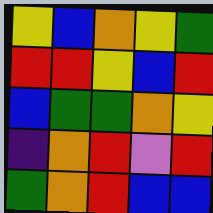[["yellow", "blue", "orange", "yellow", "green"], ["red", "red", "yellow", "blue", "red"], ["blue", "green", "green", "orange", "yellow"], ["indigo", "orange", "red", "violet", "red"], ["green", "orange", "red", "blue", "blue"]]